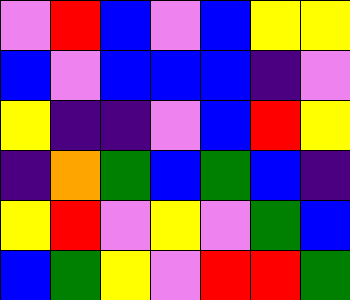[["violet", "red", "blue", "violet", "blue", "yellow", "yellow"], ["blue", "violet", "blue", "blue", "blue", "indigo", "violet"], ["yellow", "indigo", "indigo", "violet", "blue", "red", "yellow"], ["indigo", "orange", "green", "blue", "green", "blue", "indigo"], ["yellow", "red", "violet", "yellow", "violet", "green", "blue"], ["blue", "green", "yellow", "violet", "red", "red", "green"]]